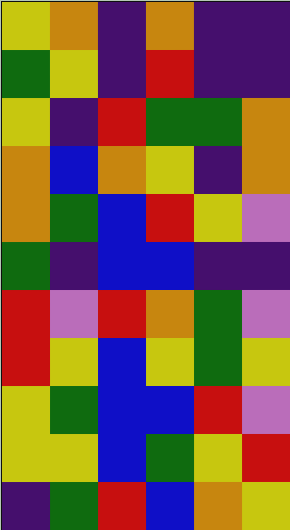[["yellow", "orange", "indigo", "orange", "indigo", "indigo"], ["green", "yellow", "indigo", "red", "indigo", "indigo"], ["yellow", "indigo", "red", "green", "green", "orange"], ["orange", "blue", "orange", "yellow", "indigo", "orange"], ["orange", "green", "blue", "red", "yellow", "violet"], ["green", "indigo", "blue", "blue", "indigo", "indigo"], ["red", "violet", "red", "orange", "green", "violet"], ["red", "yellow", "blue", "yellow", "green", "yellow"], ["yellow", "green", "blue", "blue", "red", "violet"], ["yellow", "yellow", "blue", "green", "yellow", "red"], ["indigo", "green", "red", "blue", "orange", "yellow"]]